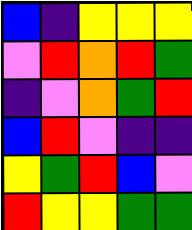[["blue", "indigo", "yellow", "yellow", "yellow"], ["violet", "red", "orange", "red", "green"], ["indigo", "violet", "orange", "green", "red"], ["blue", "red", "violet", "indigo", "indigo"], ["yellow", "green", "red", "blue", "violet"], ["red", "yellow", "yellow", "green", "green"]]